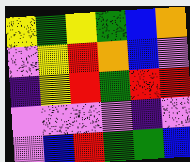[["yellow", "green", "yellow", "green", "blue", "orange"], ["violet", "yellow", "red", "orange", "blue", "violet"], ["indigo", "yellow", "red", "green", "red", "red"], ["violet", "violet", "violet", "violet", "indigo", "violet"], ["violet", "blue", "red", "green", "green", "blue"]]